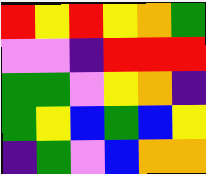[["red", "yellow", "red", "yellow", "orange", "green"], ["violet", "violet", "indigo", "red", "red", "red"], ["green", "green", "violet", "yellow", "orange", "indigo"], ["green", "yellow", "blue", "green", "blue", "yellow"], ["indigo", "green", "violet", "blue", "orange", "orange"]]